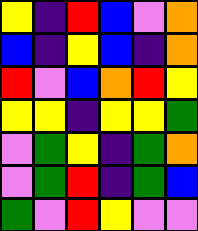[["yellow", "indigo", "red", "blue", "violet", "orange"], ["blue", "indigo", "yellow", "blue", "indigo", "orange"], ["red", "violet", "blue", "orange", "red", "yellow"], ["yellow", "yellow", "indigo", "yellow", "yellow", "green"], ["violet", "green", "yellow", "indigo", "green", "orange"], ["violet", "green", "red", "indigo", "green", "blue"], ["green", "violet", "red", "yellow", "violet", "violet"]]